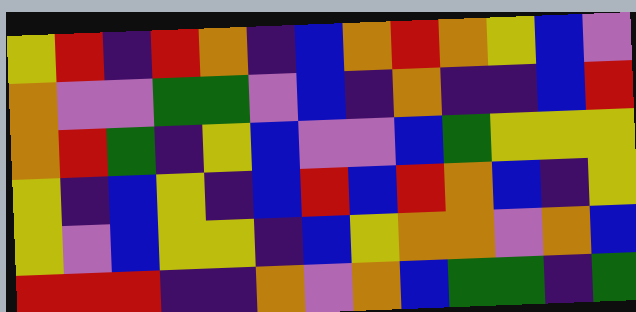[["yellow", "red", "indigo", "red", "orange", "indigo", "blue", "orange", "red", "orange", "yellow", "blue", "violet"], ["orange", "violet", "violet", "green", "green", "violet", "blue", "indigo", "orange", "indigo", "indigo", "blue", "red"], ["orange", "red", "green", "indigo", "yellow", "blue", "violet", "violet", "blue", "green", "yellow", "yellow", "yellow"], ["yellow", "indigo", "blue", "yellow", "indigo", "blue", "red", "blue", "red", "orange", "blue", "indigo", "yellow"], ["yellow", "violet", "blue", "yellow", "yellow", "indigo", "blue", "yellow", "orange", "orange", "violet", "orange", "blue"], ["red", "red", "red", "indigo", "indigo", "orange", "violet", "orange", "blue", "green", "green", "indigo", "green"]]